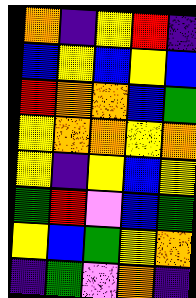[["orange", "indigo", "yellow", "red", "indigo"], ["blue", "yellow", "blue", "yellow", "blue"], ["red", "orange", "orange", "blue", "green"], ["yellow", "orange", "orange", "yellow", "orange"], ["yellow", "indigo", "yellow", "blue", "yellow"], ["green", "red", "violet", "blue", "green"], ["yellow", "blue", "green", "yellow", "orange"], ["indigo", "green", "violet", "orange", "indigo"]]